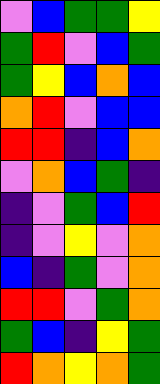[["violet", "blue", "green", "green", "yellow"], ["green", "red", "violet", "blue", "green"], ["green", "yellow", "blue", "orange", "blue"], ["orange", "red", "violet", "blue", "blue"], ["red", "red", "indigo", "blue", "orange"], ["violet", "orange", "blue", "green", "indigo"], ["indigo", "violet", "green", "blue", "red"], ["indigo", "violet", "yellow", "violet", "orange"], ["blue", "indigo", "green", "violet", "orange"], ["red", "red", "violet", "green", "orange"], ["green", "blue", "indigo", "yellow", "green"], ["red", "orange", "yellow", "orange", "green"]]